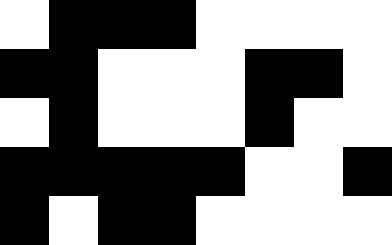[["white", "black", "black", "black", "white", "white", "white", "white"], ["black", "black", "white", "white", "white", "black", "black", "white"], ["white", "black", "white", "white", "white", "black", "white", "white"], ["black", "black", "black", "black", "black", "white", "white", "black"], ["black", "white", "black", "black", "white", "white", "white", "white"]]